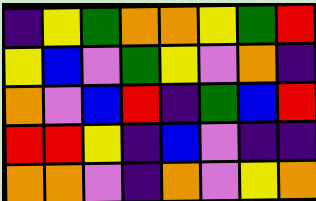[["indigo", "yellow", "green", "orange", "orange", "yellow", "green", "red"], ["yellow", "blue", "violet", "green", "yellow", "violet", "orange", "indigo"], ["orange", "violet", "blue", "red", "indigo", "green", "blue", "red"], ["red", "red", "yellow", "indigo", "blue", "violet", "indigo", "indigo"], ["orange", "orange", "violet", "indigo", "orange", "violet", "yellow", "orange"]]